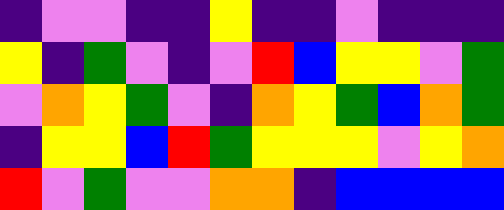[["indigo", "violet", "violet", "indigo", "indigo", "yellow", "indigo", "indigo", "violet", "indigo", "indigo", "indigo"], ["yellow", "indigo", "green", "violet", "indigo", "violet", "red", "blue", "yellow", "yellow", "violet", "green"], ["violet", "orange", "yellow", "green", "violet", "indigo", "orange", "yellow", "green", "blue", "orange", "green"], ["indigo", "yellow", "yellow", "blue", "red", "green", "yellow", "yellow", "yellow", "violet", "yellow", "orange"], ["red", "violet", "green", "violet", "violet", "orange", "orange", "indigo", "blue", "blue", "blue", "blue"]]